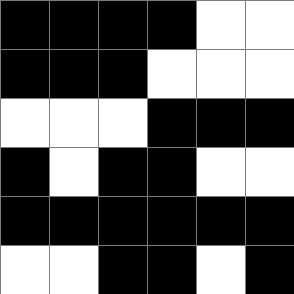[["black", "black", "black", "black", "white", "white"], ["black", "black", "black", "white", "white", "white"], ["white", "white", "white", "black", "black", "black"], ["black", "white", "black", "black", "white", "white"], ["black", "black", "black", "black", "black", "black"], ["white", "white", "black", "black", "white", "black"]]